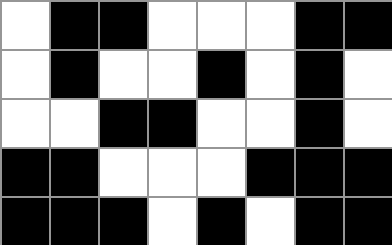[["white", "black", "black", "white", "white", "white", "black", "black"], ["white", "black", "white", "white", "black", "white", "black", "white"], ["white", "white", "black", "black", "white", "white", "black", "white"], ["black", "black", "white", "white", "white", "black", "black", "black"], ["black", "black", "black", "white", "black", "white", "black", "black"]]